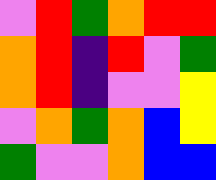[["violet", "red", "green", "orange", "red", "red"], ["orange", "red", "indigo", "red", "violet", "green"], ["orange", "red", "indigo", "violet", "violet", "yellow"], ["violet", "orange", "green", "orange", "blue", "yellow"], ["green", "violet", "violet", "orange", "blue", "blue"]]